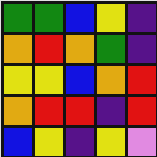[["green", "green", "blue", "yellow", "indigo"], ["orange", "red", "orange", "green", "indigo"], ["yellow", "yellow", "blue", "orange", "red"], ["orange", "red", "red", "indigo", "red"], ["blue", "yellow", "indigo", "yellow", "violet"]]